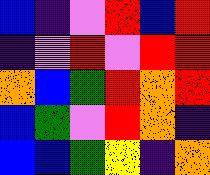[["blue", "indigo", "violet", "red", "blue", "red"], ["indigo", "violet", "red", "violet", "red", "red"], ["orange", "blue", "green", "red", "orange", "red"], ["blue", "green", "violet", "red", "orange", "indigo"], ["blue", "blue", "green", "yellow", "indigo", "orange"]]